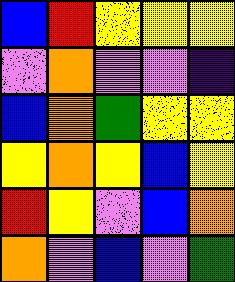[["blue", "red", "yellow", "yellow", "yellow"], ["violet", "orange", "violet", "violet", "indigo"], ["blue", "orange", "green", "yellow", "yellow"], ["yellow", "orange", "yellow", "blue", "yellow"], ["red", "yellow", "violet", "blue", "orange"], ["orange", "violet", "blue", "violet", "green"]]